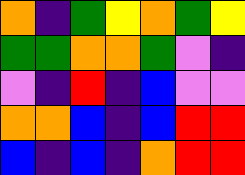[["orange", "indigo", "green", "yellow", "orange", "green", "yellow"], ["green", "green", "orange", "orange", "green", "violet", "indigo"], ["violet", "indigo", "red", "indigo", "blue", "violet", "violet"], ["orange", "orange", "blue", "indigo", "blue", "red", "red"], ["blue", "indigo", "blue", "indigo", "orange", "red", "red"]]